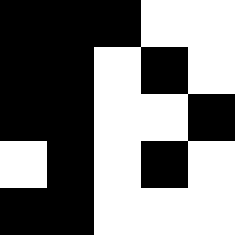[["black", "black", "black", "white", "white"], ["black", "black", "white", "black", "white"], ["black", "black", "white", "white", "black"], ["white", "black", "white", "black", "white"], ["black", "black", "white", "white", "white"]]